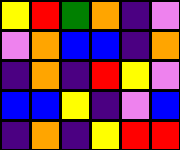[["yellow", "red", "green", "orange", "indigo", "violet"], ["violet", "orange", "blue", "blue", "indigo", "orange"], ["indigo", "orange", "indigo", "red", "yellow", "violet"], ["blue", "blue", "yellow", "indigo", "violet", "blue"], ["indigo", "orange", "indigo", "yellow", "red", "red"]]